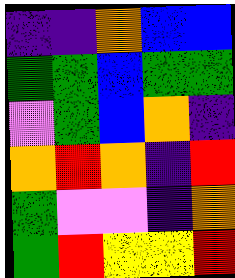[["indigo", "indigo", "orange", "blue", "blue"], ["green", "green", "blue", "green", "green"], ["violet", "green", "blue", "orange", "indigo"], ["orange", "red", "orange", "indigo", "red"], ["green", "violet", "violet", "indigo", "orange"], ["green", "red", "yellow", "yellow", "red"]]